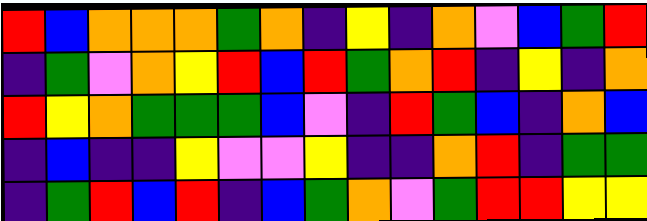[["red", "blue", "orange", "orange", "orange", "green", "orange", "indigo", "yellow", "indigo", "orange", "violet", "blue", "green", "red"], ["indigo", "green", "violet", "orange", "yellow", "red", "blue", "red", "green", "orange", "red", "indigo", "yellow", "indigo", "orange"], ["red", "yellow", "orange", "green", "green", "green", "blue", "violet", "indigo", "red", "green", "blue", "indigo", "orange", "blue"], ["indigo", "blue", "indigo", "indigo", "yellow", "violet", "violet", "yellow", "indigo", "indigo", "orange", "red", "indigo", "green", "green"], ["indigo", "green", "red", "blue", "red", "indigo", "blue", "green", "orange", "violet", "green", "red", "red", "yellow", "yellow"]]